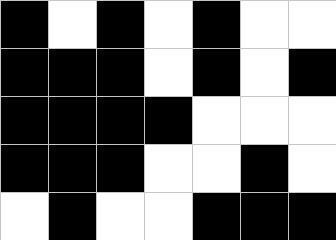[["black", "white", "black", "white", "black", "white", "white"], ["black", "black", "black", "white", "black", "white", "black"], ["black", "black", "black", "black", "white", "white", "white"], ["black", "black", "black", "white", "white", "black", "white"], ["white", "black", "white", "white", "black", "black", "black"]]